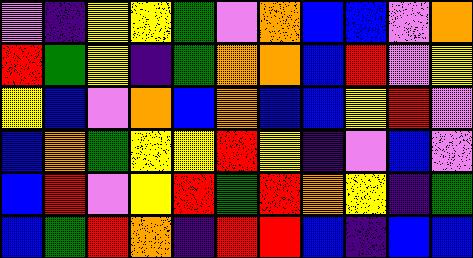[["violet", "indigo", "yellow", "yellow", "green", "violet", "orange", "blue", "blue", "violet", "orange"], ["red", "green", "yellow", "indigo", "green", "orange", "orange", "blue", "red", "violet", "yellow"], ["yellow", "blue", "violet", "orange", "blue", "orange", "blue", "blue", "yellow", "red", "violet"], ["blue", "orange", "green", "yellow", "yellow", "red", "yellow", "indigo", "violet", "blue", "violet"], ["blue", "red", "violet", "yellow", "red", "green", "red", "orange", "yellow", "indigo", "green"], ["blue", "green", "red", "orange", "indigo", "red", "red", "blue", "indigo", "blue", "blue"]]